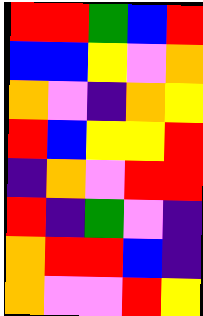[["red", "red", "green", "blue", "red"], ["blue", "blue", "yellow", "violet", "orange"], ["orange", "violet", "indigo", "orange", "yellow"], ["red", "blue", "yellow", "yellow", "red"], ["indigo", "orange", "violet", "red", "red"], ["red", "indigo", "green", "violet", "indigo"], ["orange", "red", "red", "blue", "indigo"], ["orange", "violet", "violet", "red", "yellow"]]